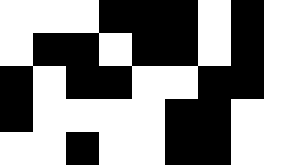[["white", "white", "white", "black", "black", "black", "white", "black", "white"], ["white", "black", "black", "white", "black", "black", "white", "black", "white"], ["black", "white", "black", "black", "white", "white", "black", "black", "white"], ["black", "white", "white", "white", "white", "black", "black", "white", "white"], ["white", "white", "black", "white", "white", "black", "black", "white", "white"]]